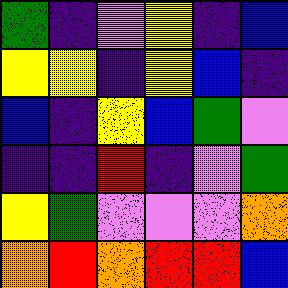[["green", "indigo", "violet", "yellow", "indigo", "blue"], ["yellow", "yellow", "indigo", "yellow", "blue", "indigo"], ["blue", "indigo", "yellow", "blue", "green", "violet"], ["indigo", "indigo", "red", "indigo", "violet", "green"], ["yellow", "green", "violet", "violet", "violet", "orange"], ["orange", "red", "orange", "red", "red", "blue"]]